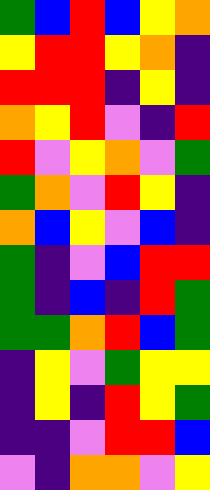[["green", "blue", "red", "blue", "yellow", "orange"], ["yellow", "red", "red", "yellow", "orange", "indigo"], ["red", "red", "red", "indigo", "yellow", "indigo"], ["orange", "yellow", "red", "violet", "indigo", "red"], ["red", "violet", "yellow", "orange", "violet", "green"], ["green", "orange", "violet", "red", "yellow", "indigo"], ["orange", "blue", "yellow", "violet", "blue", "indigo"], ["green", "indigo", "violet", "blue", "red", "red"], ["green", "indigo", "blue", "indigo", "red", "green"], ["green", "green", "orange", "red", "blue", "green"], ["indigo", "yellow", "violet", "green", "yellow", "yellow"], ["indigo", "yellow", "indigo", "red", "yellow", "green"], ["indigo", "indigo", "violet", "red", "red", "blue"], ["violet", "indigo", "orange", "orange", "violet", "yellow"]]